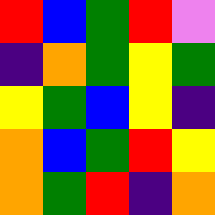[["red", "blue", "green", "red", "violet"], ["indigo", "orange", "green", "yellow", "green"], ["yellow", "green", "blue", "yellow", "indigo"], ["orange", "blue", "green", "red", "yellow"], ["orange", "green", "red", "indigo", "orange"]]